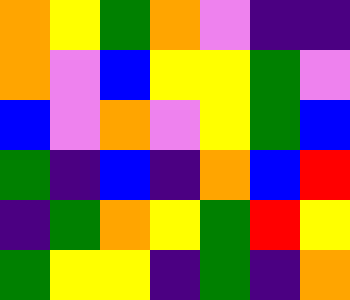[["orange", "yellow", "green", "orange", "violet", "indigo", "indigo"], ["orange", "violet", "blue", "yellow", "yellow", "green", "violet"], ["blue", "violet", "orange", "violet", "yellow", "green", "blue"], ["green", "indigo", "blue", "indigo", "orange", "blue", "red"], ["indigo", "green", "orange", "yellow", "green", "red", "yellow"], ["green", "yellow", "yellow", "indigo", "green", "indigo", "orange"]]